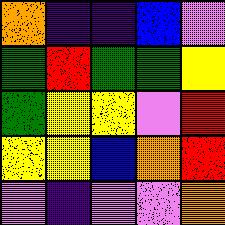[["orange", "indigo", "indigo", "blue", "violet"], ["green", "red", "green", "green", "yellow"], ["green", "yellow", "yellow", "violet", "red"], ["yellow", "yellow", "blue", "orange", "red"], ["violet", "indigo", "violet", "violet", "orange"]]